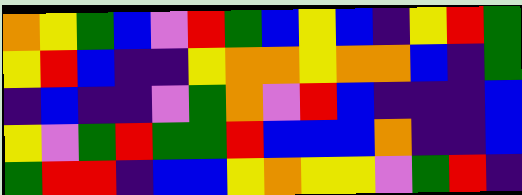[["orange", "yellow", "green", "blue", "violet", "red", "green", "blue", "yellow", "blue", "indigo", "yellow", "red", "green"], ["yellow", "red", "blue", "indigo", "indigo", "yellow", "orange", "orange", "yellow", "orange", "orange", "blue", "indigo", "green"], ["indigo", "blue", "indigo", "indigo", "violet", "green", "orange", "violet", "red", "blue", "indigo", "indigo", "indigo", "blue"], ["yellow", "violet", "green", "red", "green", "green", "red", "blue", "blue", "blue", "orange", "indigo", "indigo", "blue"], ["green", "red", "red", "indigo", "blue", "blue", "yellow", "orange", "yellow", "yellow", "violet", "green", "red", "indigo"]]